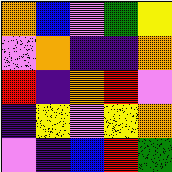[["orange", "blue", "violet", "green", "yellow"], ["violet", "orange", "indigo", "indigo", "orange"], ["red", "indigo", "orange", "red", "violet"], ["indigo", "yellow", "violet", "yellow", "orange"], ["violet", "indigo", "blue", "red", "green"]]